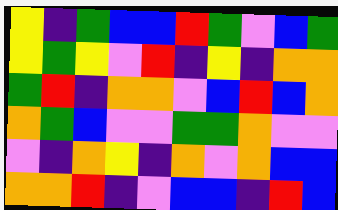[["yellow", "indigo", "green", "blue", "blue", "red", "green", "violet", "blue", "green"], ["yellow", "green", "yellow", "violet", "red", "indigo", "yellow", "indigo", "orange", "orange"], ["green", "red", "indigo", "orange", "orange", "violet", "blue", "red", "blue", "orange"], ["orange", "green", "blue", "violet", "violet", "green", "green", "orange", "violet", "violet"], ["violet", "indigo", "orange", "yellow", "indigo", "orange", "violet", "orange", "blue", "blue"], ["orange", "orange", "red", "indigo", "violet", "blue", "blue", "indigo", "red", "blue"]]